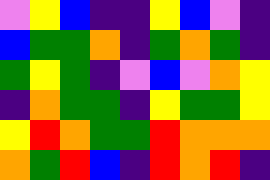[["violet", "yellow", "blue", "indigo", "indigo", "yellow", "blue", "violet", "indigo"], ["blue", "green", "green", "orange", "indigo", "green", "orange", "green", "indigo"], ["green", "yellow", "green", "indigo", "violet", "blue", "violet", "orange", "yellow"], ["indigo", "orange", "green", "green", "indigo", "yellow", "green", "green", "yellow"], ["yellow", "red", "orange", "green", "green", "red", "orange", "orange", "orange"], ["orange", "green", "red", "blue", "indigo", "red", "orange", "red", "indigo"]]